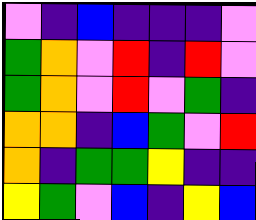[["violet", "indigo", "blue", "indigo", "indigo", "indigo", "violet"], ["green", "orange", "violet", "red", "indigo", "red", "violet"], ["green", "orange", "violet", "red", "violet", "green", "indigo"], ["orange", "orange", "indigo", "blue", "green", "violet", "red"], ["orange", "indigo", "green", "green", "yellow", "indigo", "indigo"], ["yellow", "green", "violet", "blue", "indigo", "yellow", "blue"]]